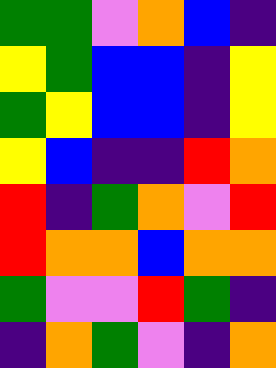[["green", "green", "violet", "orange", "blue", "indigo"], ["yellow", "green", "blue", "blue", "indigo", "yellow"], ["green", "yellow", "blue", "blue", "indigo", "yellow"], ["yellow", "blue", "indigo", "indigo", "red", "orange"], ["red", "indigo", "green", "orange", "violet", "red"], ["red", "orange", "orange", "blue", "orange", "orange"], ["green", "violet", "violet", "red", "green", "indigo"], ["indigo", "orange", "green", "violet", "indigo", "orange"]]